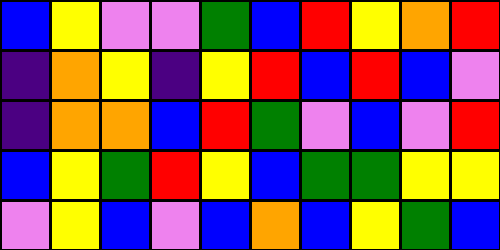[["blue", "yellow", "violet", "violet", "green", "blue", "red", "yellow", "orange", "red"], ["indigo", "orange", "yellow", "indigo", "yellow", "red", "blue", "red", "blue", "violet"], ["indigo", "orange", "orange", "blue", "red", "green", "violet", "blue", "violet", "red"], ["blue", "yellow", "green", "red", "yellow", "blue", "green", "green", "yellow", "yellow"], ["violet", "yellow", "blue", "violet", "blue", "orange", "blue", "yellow", "green", "blue"]]